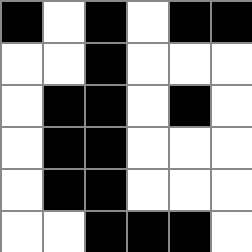[["black", "white", "black", "white", "black", "black"], ["white", "white", "black", "white", "white", "white"], ["white", "black", "black", "white", "black", "white"], ["white", "black", "black", "white", "white", "white"], ["white", "black", "black", "white", "white", "white"], ["white", "white", "black", "black", "black", "white"]]